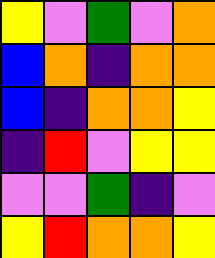[["yellow", "violet", "green", "violet", "orange"], ["blue", "orange", "indigo", "orange", "orange"], ["blue", "indigo", "orange", "orange", "yellow"], ["indigo", "red", "violet", "yellow", "yellow"], ["violet", "violet", "green", "indigo", "violet"], ["yellow", "red", "orange", "orange", "yellow"]]